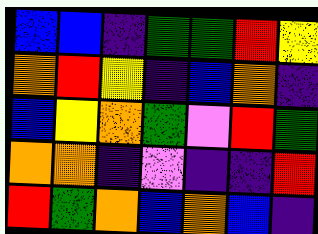[["blue", "blue", "indigo", "green", "green", "red", "yellow"], ["orange", "red", "yellow", "indigo", "blue", "orange", "indigo"], ["blue", "yellow", "orange", "green", "violet", "red", "green"], ["orange", "orange", "indigo", "violet", "indigo", "indigo", "red"], ["red", "green", "orange", "blue", "orange", "blue", "indigo"]]